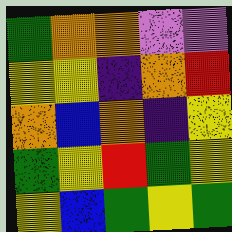[["green", "orange", "orange", "violet", "violet"], ["yellow", "yellow", "indigo", "orange", "red"], ["orange", "blue", "orange", "indigo", "yellow"], ["green", "yellow", "red", "green", "yellow"], ["yellow", "blue", "green", "yellow", "green"]]